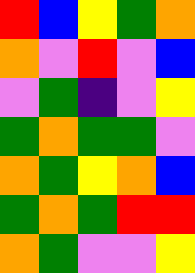[["red", "blue", "yellow", "green", "orange"], ["orange", "violet", "red", "violet", "blue"], ["violet", "green", "indigo", "violet", "yellow"], ["green", "orange", "green", "green", "violet"], ["orange", "green", "yellow", "orange", "blue"], ["green", "orange", "green", "red", "red"], ["orange", "green", "violet", "violet", "yellow"]]